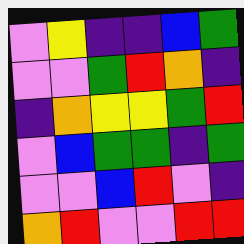[["violet", "yellow", "indigo", "indigo", "blue", "green"], ["violet", "violet", "green", "red", "orange", "indigo"], ["indigo", "orange", "yellow", "yellow", "green", "red"], ["violet", "blue", "green", "green", "indigo", "green"], ["violet", "violet", "blue", "red", "violet", "indigo"], ["orange", "red", "violet", "violet", "red", "red"]]